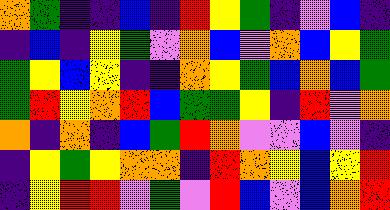[["orange", "green", "indigo", "indigo", "blue", "indigo", "red", "yellow", "green", "indigo", "violet", "blue", "indigo"], ["indigo", "blue", "indigo", "yellow", "green", "violet", "orange", "blue", "violet", "orange", "blue", "yellow", "green"], ["green", "yellow", "blue", "yellow", "indigo", "indigo", "orange", "yellow", "green", "blue", "orange", "blue", "green"], ["green", "red", "yellow", "orange", "red", "blue", "green", "green", "yellow", "indigo", "red", "violet", "orange"], ["orange", "indigo", "orange", "indigo", "blue", "green", "red", "orange", "violet", "violet", "blue", "violet", "indigo"], ["indigo", "yellow", "green", "yellow", "orange", "orange", "indigo", "red", "orange", "yellow", "blue", "yellow", "red"], ["indigo", "yellow", "red", "red", "violet", "green", "violet", "red", "blue", "violet", "blue", "orange", "red"]]